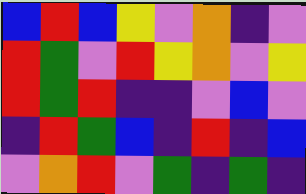[["blue", "red", "blue", "yellow", "violet", "orange", "indigo", "violet"], ["red", "green", "violet", "red", "yellow", "orange", "violet", "yellow"], ["red", "green", "red", "indigo", "indigo", "violet", "blue", "violet"], ["indigo", "red", "green", "blue", "indigo", "red", "indigo", "blue"], ["violet", "orange", "red", "violet", "green", "indigo", "green", "indigo"]]